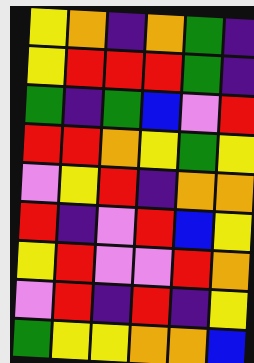[["yellow", "orange", "indigo", "orange", "green", "indigo"], ["yellow", "red", "red", "red", "green", "indigo"], ["green", "indigo", "green", "blue", "violet", "red"], ["red", "red", "orange", "yellow", "green", "yellow"], ["violet", "yellow", "red", "indigo", "orange", "orange"], ["red", "indigo", "violet", "red", "blue", "yellow"], ["yellow", "red", "violet", "violet", "red", "orange"], ["violet", "red", "indigo", "red", "indigo", "yellow"], ["green", "yellow", "yellow", "orange", "orange", "blue"]]